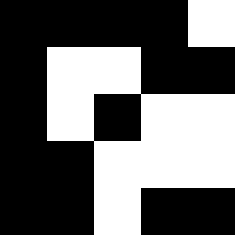[["black", "black", "black", "black", "white"], ["black", "white", "white", "black", "black"], ["black", "white", "black", "white", "white"], ["black", "black", "white", "white", "white"], ["black", "black", "white", "black", "black"]]